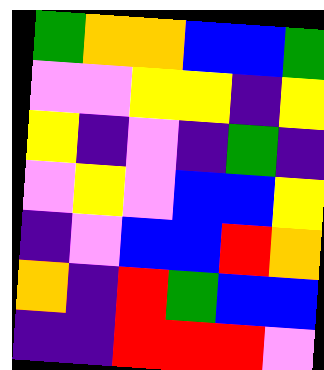[["green", "orange", "orange", "blue", "blue", "green"], ["violet", "violet", "yellow", "yellow", "indigo", "yellow"], ["yellow", "indigo", "violet", "indigo", "green", "indigo"], ["violet", "yellow", "violet", "blue", "blue", "yellow"], ["indigo", "violet", "blue", "blue", "red", "orange"], ["orange", "indigo", "red", "green", "blue", "blue"], ["indigo", "indigo", "red", "red", "red", "violet"]]